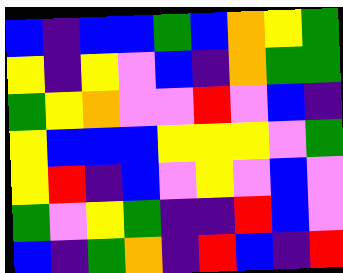[["blue", "indigo", "blue", "blue", "green", "blue", "orange", "yellow", "green"], ["yellow", "indigo", "yellow", "violet", "blue", "indigo", "orange", "green", "green"], ["green", "yellow", "orange", "violet", "violet", "red", "violet", "blue", "indigo"], ["yellow", "blue", "blue", "blue", "yellow", "yellow", "yellow", "violet", "green"], ["yellow", "red", "indigo", "blue", "violet", "yellow", "violet", "blue", "violet"], ["green", "violet", "yellow", "green", "indigo", "indigo", "red", "blue", "violet"], ["blue", "indigo", "green", "orange", "indigo", "red", "blue", "indigo", "red"]]